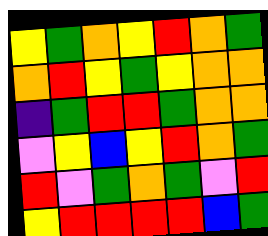[["yellow", "green", "orange", "yellow", "red", "orange", "green"], ["orange", "red", "yellow", "green", "yellow", "orange", "orange"], ["indigo", "green", "red", "red", "green", "orange", "orange"], ["violet", "yellow", "blue", "yellow", "red", "orange", "green"], ["red", "violet", "green", "orange", "green", "violet", "red"], ["yellow", "red", "red", "red", "red", "blue", "green"]]